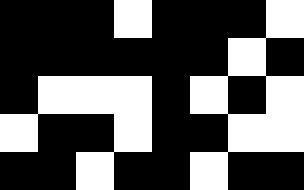[["black", "black", "black", "white", "black", "black", "black", "white"], ["black", "black", "black", "black", "black", "black", "white", "black"], ["black", "white", "white", "white", "black", "white", "black", "white"], ["white", "black", "black", "white", "black", "black", "white", "white"], ["black", "black", "white", "black", "black", "white", "black", "black"]]